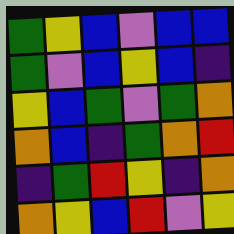[["green", "yellow", "blue", "violet", "blue", "blue"], ["green", "violet", "blue", "yellow", "blue", "indigo"], ["yellow", "blue", "green", "violet", "green", "orange"], ["orange", "blue", "indigo", "green", "orange", "red"], ["indigo", "green", "red", "yellow", "indigo", "orange"], ["orange", "yellow", "blue", "red", "violet", "yellow"]]